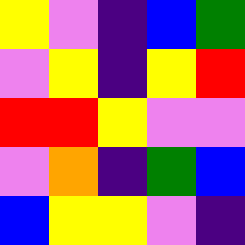[["yellow", "violet", "indigo", "blue", "green"], ["violet", "yellow", "indigo", "yellow", "red"], ["red", "red", "yellow", "violet", "violet"], ["violet", "orange", "indigo", "green", "blue"], ["blue", "yellow", "yellow", "violet", "indigo"]]